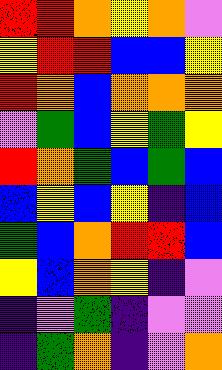[["red", "red", "orange", "yellow", "orange", "violet"], ["yellow", "red", "red", "blue", "blue", "yellow"], ["red", "orange", "blue", "orange", "orange", "orange"], ["violet", "green", "blue", "yellow", "green", "yellow"], ["red", "orange", "green", "blue", "green", "blue"], ["blue", "yellow", "blue", "yellow", "indigo", "blue"], ["green", "blue", "orange", "red", "red", "blue"], ["yellow", "blue", "orange", "yellow", "indigo", "violet"], ["indigo", "violet", "green", "indigo", "violet", "violet"], ["indigo", "green", "orange", "indigo", "violet", "orange"]]